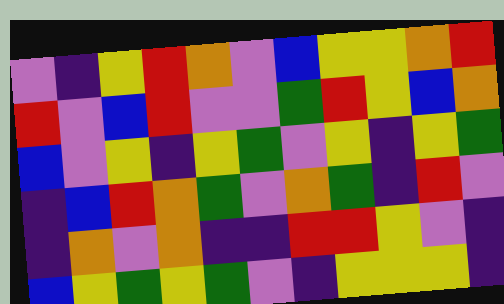[["violet", "indigo", "yellow", "red", "orange", "violet", "blue", "yellow", "yellow", "orange", "red"], ["red", "violet", "blue", "red", "violet", "violet", "green", "red", "yellow", "blue", "orange"], ["blue", "violet", "yellow", "indigo", "yellow", "green", "violet", "yellow", "indigo", "yellow", "green"], ["indigo", "blue", "red", "orange", "green", "violet", "orange", "green", "indigo", "red", "violet"], ["indigo", "orange", "violet", "orange", "indigo", "indigo", "red", "red", "yellow", "violet", "indigo"], ["blue", "yellow", "green", "yellow", "green", "violet", "indigo", "yellow", "yellow", "yellow", "indigo"]]